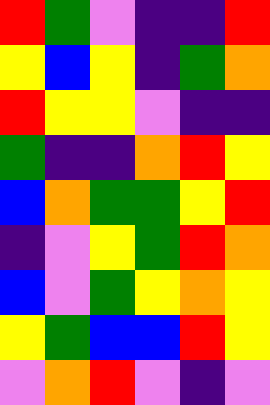[["red", "green", "violet", "indigo", "indigo", "red"], ["yellow", "blue", "yellow", "indigo", "green", "orange"], ["red", "yellow", "yellow", "violet", "indigo", "indigo"], ["green", "indigo", "indigo", "orange", "red", "yellow"], ["blue", "orange", "green", "green", "yellow", "red"], ["indigo", "violet", "yellow", "green", "red", "orange"], ["blue", "violet", "green", "yellow", "orange", "yellow"], ["yellow", "green", "blue", "blue", "red", "yellow"], ["violet", "orange", "red", "violet", "indigo", "violet"]]